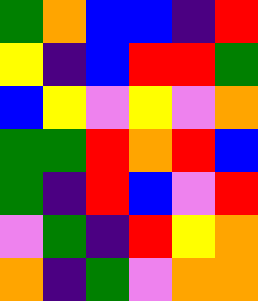[["green", "orange", "blue", "blue", "indigo", "red"], ["yellow", "indigo", "blue", "red", "red", "green"], ["blue", "yellow", "violet", "yellow", "violet", "orange"], ["green", "green", "red", "orange", "red", "blue"], ["green", "indigo", "red", "blue", "violet", "red"], ["violet", "green", "indigo", "red", "yellow", "orange"], ["orange", "indigo", "green", "violet", "orange", "orange"]]